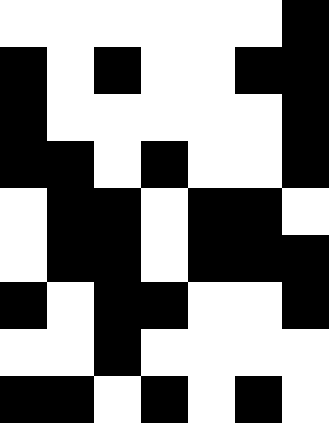[["white", "white", "white", "white", "white", "white", "black"], ["black", "white", "black", "white", "white", "black", "black"], ["black", "white", "white", "white", "white", "white", "black"], ["black", "black", "white", "black", "white", "white", "black"], ["white", "black", "black", "white", "black", "black", "white"], ["white", "black", "black", "white", "black", "black", "black"], ["black", "white", "black", "black", "white", "white", "black"], ["white", "white", "black", "white", "white", "white", "white"], ["black", "black", "white", "black", "white", "black", "white"]]